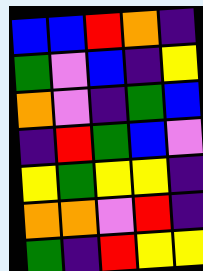[["blue", "blue", "red", "orange", "indigo"], ["green", "violet", "blue", "indigo", "yellow"], ["orange", "violet", "indigo", "green", "blue"], ["indigo", "red", "green", "blue", "violet"], ["yellow", "green", "yellow", "yellow", "indigo"], ["orange", "orange", "violet", "red", "indigo"], ["green", "indigo", "red", "yellow", "yellow"]]